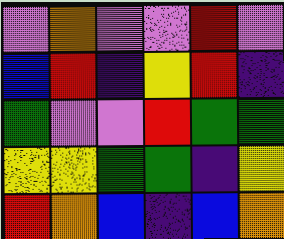[["violet", "orange", "violet", "violet", "red", "violet"], ["blue", "red", "indigo", "yellow", "red", "indigo"], ["green", "violet", "violet", "red", "green", "green"], ["yellow", "yellow", "green", "green", "indigo", "yellow"], ["red", "orange", "blue", "indigo", "blue", "orange"]]